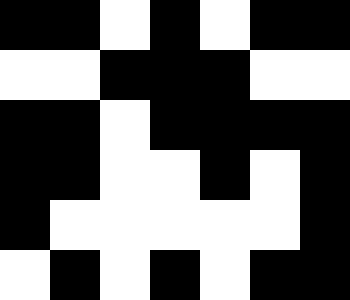[["black", "black", "white", "black", "white", "black", "black"], ["white", "white", "black", "black", "black", "white", "white"], ["black", "black", "white", "black", "black", "black", "black"], ["black", "black", "white", "white", "black", "white", "black"], ["black", "white", "white", "white", "white", "white", "black"], ["white", "black", "white", "black", "white", "black", "black"]]